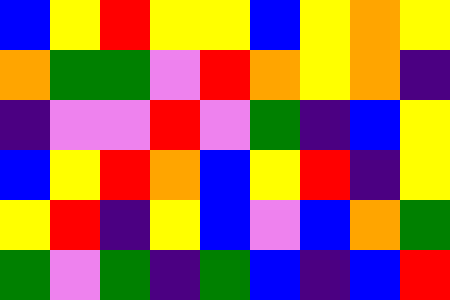[["blue", "yellow", "red", "yellow", "yellow", "blue", "yellow", "orange", "yellow"], ["orange", "green", "green", "violet", "red", "orange", "yellow", "orange", "indigo"], ["indigo", "violet", "violet", "red", "violet", "green", "indigo", "blue", "yellow"], ["blue", "yellow", "red", "orange", "blue", "yellow", "red", "indigo", "yellow"], ["yellow", "red", "indigo", "yellow", "blue", "violet", "blue", "orange", "green"], ["green", "violet", "green", "indigo", "green", "blue", "indigo", "blue", "red"]]